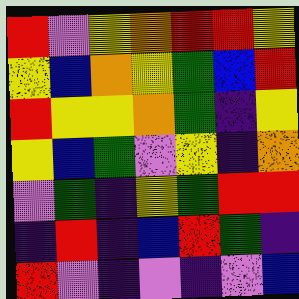[["red", "violet", "yellow", "orange", "red", "red", "yellow"], ["yellow", "blue", "orange", "yellow", "green", "blue", "red"], ["red", "yellow", "yellow", "orange", "green", "indigo", "yellow"], ["yellow", "blue", "green", "violet", "yellow", "indigo", "orange"], ["violet", "green", "indigo", "yellow", "green", "red", "red"], ["indigo", "red", "indigo", "blue", "red", "green", "indigo"], ["red", "violet", "indigo", "violet", "indigo", "violet", "blue"]]